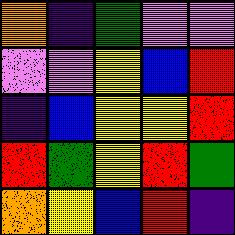[["orange", "indigo", "green", "violet", "violet"], ["violet", "violet", "yellow", "blue", "red"], ["indigo", "blue", "yellow", "yellow", "red"], ["red", "green", "yellow", "red", "green"], ["orange", "yellow", "blue", "red", "indigo"]]